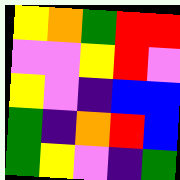[["yellow", "orange", "green", "red", "red"], ["violet", "violet", "yellow", "red", "violet"], ["yellow", "violet", "indigo", "blue", "blue"], ["green", "indigo", "orange", "red", "blue"], ["green", "yellow", "violet", "indigo", "green"]]